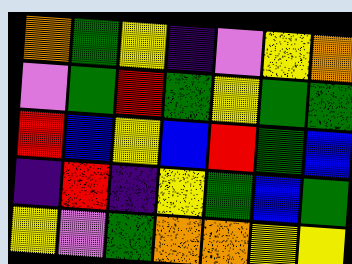[["orange", "green", "yellow", "indigo", "violet", "yellow", "orange"], ["violet", "green", "red", "green", "yellow", "green", "green"], ["red", "blue", "yellow", "blue", "red", "green", "blue"], ["indigo", "red", "indigo", "yellow", "green", "blue", "green"], ["yellow", "violet", "green", "orange", "orange", "yellow", "yellow"]]